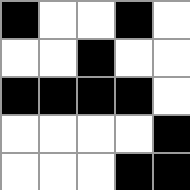[["black", "white", "white", "black", "white"], ["white", "white", "black", "white", "white"], ["black", "black", "black", "black", "white"], ["white", "white", "white", "white", "black"], ["white", "white", "white", "black", "black"]]